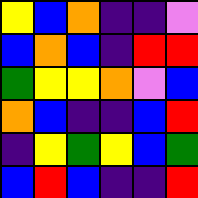[["yellow", "blue", "orange", "indigo", "indigo", "violet"], ["blue", "orange", "blue", "indigo", "red", "red"], ["green", "yellow", "yellow", "orange", "violet", "blue"], ["orange", "blue", "indigo", "indigo", "blue", "red"], ["indigo", "yellow", "green", "yellow", "blue", "green"], ["blue", "red", "blue", "indigo", "indigo", "red"]]